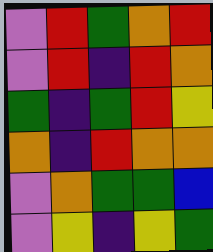[["violet", "red", "green", "orange", "red"], ["violet", "red", "indigo", "red", "orange"], ["green", "indigo", "green", "red", "yellow"], ["orange", "indigo", "red", "orange", "orange"], ["violet", "orange", "green", "green", "blue"], ["violet", "yellow", "indigo", "yellow", "green"]]